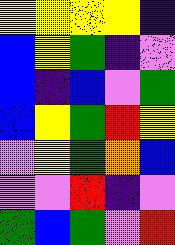[["yellow", "yellow", "yellow", "yellow", "indigo"], ["blue", "yellow", "green", "indigo", "violet"], ["blue", "indigo", "blue", "violet", "green"], ["blue", "yellow", "green", "red", "yellow"], ["violet", "yellow", "green", "orange", "blue"], ["violet", "violet", "red", "indigo", "violet"], ["green", "blue", "green", "violet", "red"]]